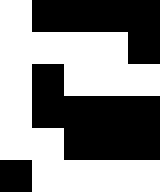[["white", "black", "black", "black", "black"], ["white", "white", "white", "white", "black"], ["white", "black", "white", "white", "white"], ["white", "black", "black", "black", "black"], ["white", "white", "black", "black", "black"], ["black", "white", "white", "white", "white"]]